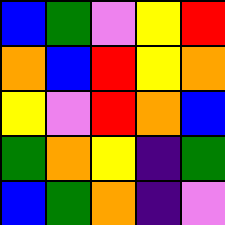[["blue", "green", "violet", "yellow", "red"], ["orange", "blue", "red", "yellow", "orange"], ["yellow", "violet", "red", "orange", "blue"], ["green", "orange", "yellow", "indigo", "green"], ["blue", "green", "orange", "indigo", "violet"]]